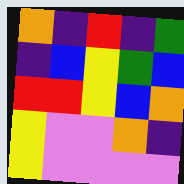[["orange", "indigo", "red", "indigo", "green"], ["indigo", "blue", "yellow", "green", "blue"], ["red", "red", "yellow", "blue", "orange"], ["yellow", "violet", "violet", "orange", "indigo"], ["yellow", "violet", "violet", "violet", "violet"]]